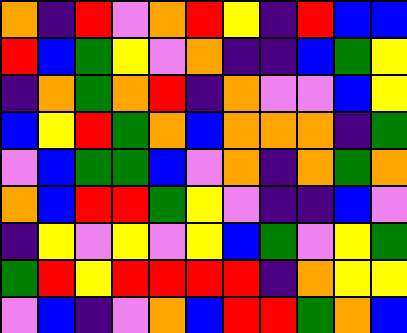[["orange", "indigo", "red", "violet", "orange", "red", "yellow", "indigo", "red", "blue", "blue"], ["red", "blue", "green", "yellow", "violet", "orange", "indigo", "indigo", "blue", "green", "yellow"], ["indigo", "orange", "green", "orange", "red", "indigo", "orange", "violet", "violet", "blue", "yellow"], ["blue", "yellow", "red", "green", "orange", "blue", "orange", "orange", "orange", "indigo", "green"], ["violet", "blue", "green", "green", "blue", "violet", "orange", "indigo", "orange", "green", "orange"], ["orange", "blue", "red", "red", "green", "yellow", "violet", "indigo", "indigo", "blue", "violet"], ["indigo", "yellow", "violet", "yellow", "violet", "yellow", "blue", "green", "violet", "yellow", "green"], ["green", "red", "yellow", "red", "red", "red", "red", "indigo", "orange", "yellow", "yellow"], ["violet", "blue", "indigo", "violet", "orange", "blue", "red", "red", "green", "orange", "blue"]]